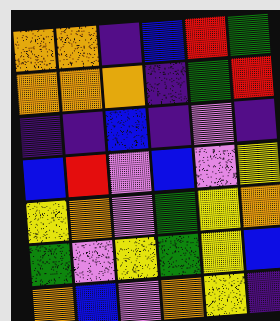[["orange", "orange", "indigo", "blue", "red", "green"], ["orange", "orange", "orange", "indigo", "green", "red"], ["indigo", "indigo", "blue", "indigo", "violet", "indigo"], ["blue", "red", "violet", "blue", "violet", "yellow"], ["yellow", "orange", "violet", "green", "yellow", "orange"], ["green", "violet", "yellow", "green", "yellow", "blue"], ["orange", "blue", "violet", "orange", "yellow", "indigo"]]